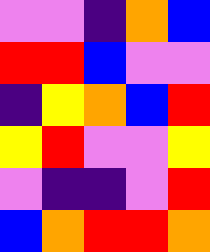[["violet", "violet", "indigo", "orange", "blue"], ["red", "red", "blue", "violet", "violet"], ["indigo", "yellow", "orange", "blue", "red"], ["yellow", "red", "violet", "violet", "yellow"], ["violet", "indigo", "indigo", "violet", "red"], ["blue", "orange", "red", "red", "orange"]]